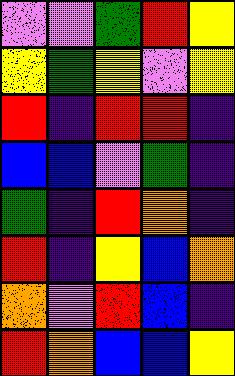[["violet", "violet", "green", "red", "yellow"], ["yellow", "green", "yellow", "violet", "yellow"], ["red", "indigo", "red", "red", "indigo"], ["blue", "blue", "violet", "green", "indigo"], ["green", "indigo", "red", "orange", "indigo"], ["red", "indigo", "yellow", "blue", "orange"], ["orange", "violet", "red", "blue", "indigo"], ["red", "orange", "blue", "blue", "yellow"]]